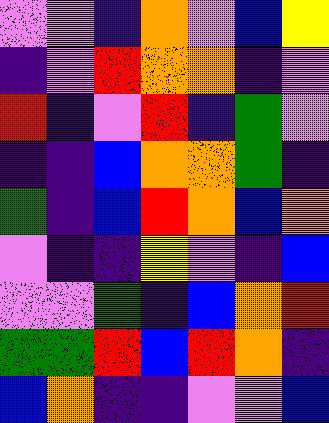[["violet", "violet", "indigo", "orange", "violet", "blue", "yellow"], ["indigo", "violet", "red", "orange", "orange", "indigo", "violet"], ["red", "indigo", "violet", "red", "indigo", "green", "violet"], ["indigo", "indigo", "blue", "orange", "orange", "green", "indigo"], ["green", "indigo", "blue", "red", "orange", "blue", "orange"], ["violet", "indigo", "indigo", "yellow", "violet", "indigo", "blue"], ["violet", "violet", "green", "indigo", "blue", "orange", "red"], ["green", "green", "red", "blue", "red", "orange", "indigo"], ["blue", "orange", "indigo", "indigo", "violet", "violet", "blue"]]